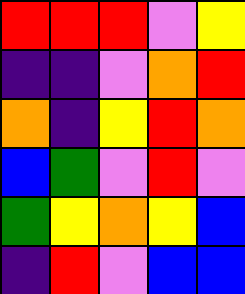[["red", "red", "red", "violet", "yellow"], ["indigo", "indigo", "violet", "orange", "red"], ["orange", "indigo", "yellow", "red", "orange"], ["blue", "green", "violet", "red", "violet"], ["green", "yellow", "orange", "yellow", "blue"], ["indigo", "red", "violet", "blue", "blue"]]